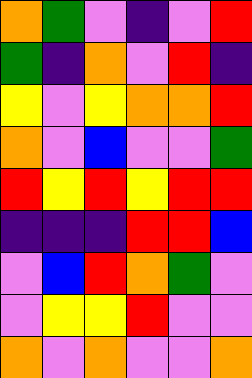[["orange", "green", "violet", "indigo", "violet", "red"], ["green", "indigo", "orange", "violet", "red", "indigo"], ["yellow", "violet", "yellow", "orange", "orange", "red"], ["orange", "violet", "blue", "violet", "violet", "green"], ["red", "yellow", "red", "yellow", "red", "red"], ["indigo", "indigo", "indigo", "red", "red", "blue"], ["violet", "blue", "red", "orange", "green", "violet"], ["violet", "yellow", "yellow", "red", "violet", "violet"], ["orange", "violet", "orange", "violet", "violet", "orange"]]